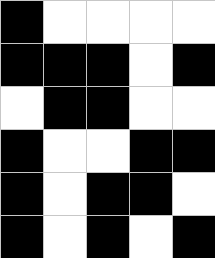[["black", "white", "white", "white", "white"], ["black", "black", "black", "white", "black"], ["white", "black", "black", "white", "white"], ["black", "white", "white", "black", "black"], ["black", "white", "black", "black", "white"], ["black", "white", "black", "white", "black"]]